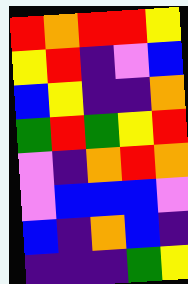[["red", "orange", "red", "red", "yellow"], ["yellow", "red", "indigo", "violet", "blue"], ["blue", "yellow", "indigo", "indigo", "orange"], ["green", "red", "green", "yellow", "red"], ["violet", "indigo", "orange", "red", "orange"], ["violet", "blue", "blue", "blue", "violet"], ["blue", "indigo", "orange", "blue", "indigo"], ["indigo", "indigo", "indigo", "green", "yellow"]]